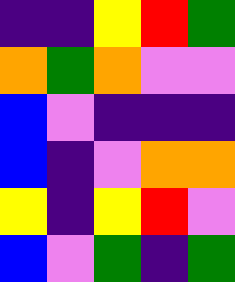[["indigo", "indigo", "yellow", "red", "green"], ["orange", "green", "orange", "violet", "violet"], ["blue", "violet", "indigo", "indigo", "indigo"], ["blue", "indigo", "violet", "orange", "orange"], ["yellow", "indigo", "yellow", "red", "violet"], ["blue", "violet", "green", "indigo", "green"]]